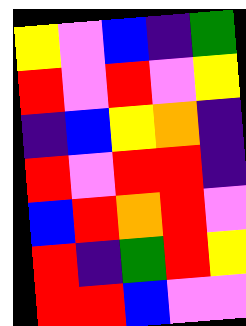[["yellow", "violet", "blue", "indigo", "green"], ["red", "violet", "red", "violet", "yellow"], ["indigo", "blue", "yellow", "orange", "indigo"], ["red", "violet", "red", "red", "indigo"], ["blue", "red", "orange", "red", "violet"], ["red", "indigo", "green", "red", "yellow"], ["red", "red", "blue", "violet", "violet"]]